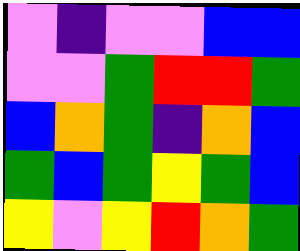[["violet", "indigo", "violet", "violet", "blue", "blue"], ["violet", "violet", "green", "red", "red", "green"], ["blue", "orange", "green", "indigo", "orange", "blue"], ["green", "blue", "green", "yellow", "green", "blue"], ["yellow", "violet", "yellow", "red", "orange", "green"]]